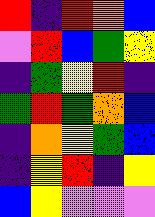[["red", "indigo", "red", "orange", "blue"], ["violet", "red", "blue", "green", "yellow"], ["indigo", "green", "yellow", "red", "indigo"], ["green", "red", "green", "orange", "blue"], ["indigo", "orange", "yellow", "green", "blue"], ["indigo", "yellow", "red", "indigo", "yellow"], ["blue", "yellow", "violet", "violet", "violet"]]